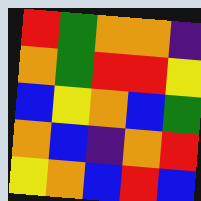[["red", "green", "orange", "orange", "indigo"], ["orange", "green", "red", "red", "yellow"], ["blue", "yellow", "orange", "blue", "green"], ["orange", "blue", "indigo", "orange", "red"], ["yellow", "orange", "blue", "red", "blue"]]